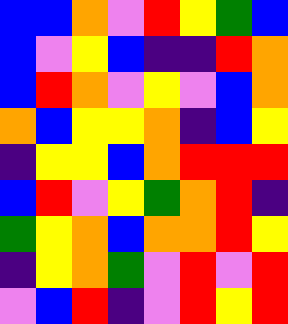[["blue", "blue", "orange", "violet", "red", "yellow", "green", "blue"], ["blue", "violet", "yellow", "blue", "indigo", "indigo", "red", "orange"], ["blue", "red", "orange", "violet", "yellow", "violet", "blue", "orange"], ["orange", "blue", "yellow", "yellow", "orange", "indigo", "blue", "yellow"], ["indigo", "yellow", "yellow", "blue", "orange", "red", "red", "red"], ["blue", "red", "violet", "yellow", "green", "orange", "red", "indigo"], ["green", "yellow", "orange", "blue", "orange", "orange", "red", "yellow"], ["indigo", "yellow", "orange", "green", "violet", "red", "violet", "red"], ["violet", "blue", "red", "indigo", "violet", "red", "yellow", "red"]]